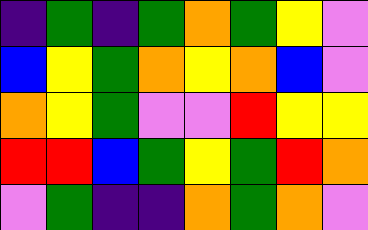[["indigo", "green", "indigo", "green", "orange", "green", "yellow", "violet"], ["blue", "yellow", "green", "orange", "yellow", "orange", "blue", "violet"], ["orange", "yellow", "green", "violet", "violet", "red", "yellow", "yellow"], ["red", "red", "blue", "green", "yellow", "green", "red", "orange"], ["violet", "green", "indigo", "indigo", "orange", "green", "orange", "violet"]]